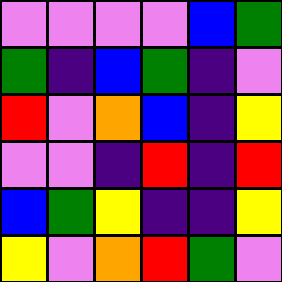[["violet", "violet", "violet", "violet", "blue", "green"], ["green", "indigo", "blue", "green", "indigo", "violet"], ["red", "violet", "orange", "blue", "indigo", "yellow"], ["violet", "violet", "indigo", "red", "indigo", "red"], ["blue", "green", "yellow", "indigo", "indigo", "yellow"], ["yellow", "violet", "orange", "red", "green", "violet"]]